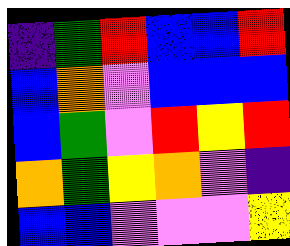[["indigo", "green", "red", "blue", "blue", "red"], ["blue", "orange", "violet", "blue", "blue", "blue"], ["blue", "green", "violet", "red", "yellow", "red"], ["orange", "green", "yellow", "orange", "violet", "indigo"], ["blue", "blue", "violet", "violet", "violet", "yellow"]]